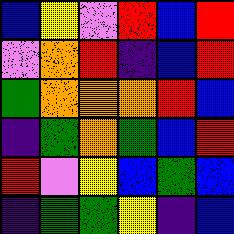[["blue", "yellow", "violet", "red", "blue", "red"], ["violet", "orange", "red", "indigo", "blue", "red"], ["green", "orange", "orange", "orange", "red", "blue"], ["indigo", "green", "orange", "green", "blue", "red"], ["red", "violet", "yellow", "blue", "green", "blue"], ["indigo", "green", "green", "yellow", "indigo", "blue"]]